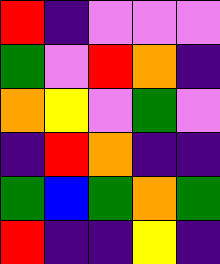[["red", "indigo", "violet", "violet", "violet"], ["green", "violet", "red", "orange", "indigo"], ["orange", "yellow", "violet", "green", "violet"], ["indigo", "red", "orange", "indigo", "indigo"], ["green", "blue", "green", "orange", "green"], ["red", "indigo", "indigo", "yellow", "indigo"]]